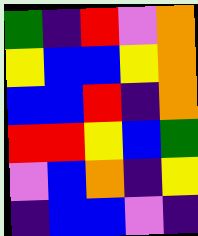[["green", "indigo", "red", "violet", "orange"], ["yellow", "blue", "blue", "yellow", "orange"], ["blue", "blue", "red", "indigo", "orange"], ["red", "red", "yellow", "blue", "green"], ["violet", "blue", "orange", "indigo", "yellow"], ["indigo", "blue", "blue", "violet", "indigo"]]